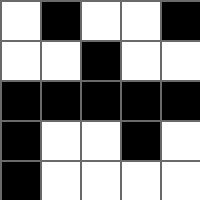[["white", "black", "white", "white", "black"], ["white", "white", "black", "white", "white"], ["black", "black", "black", "black", "black"], ["black", "white", "white", "black", "white"], ["black", "white", "white", "white", "white"]]